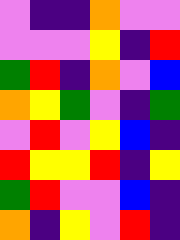[["violet", "indigo", "indigo", "orange", "violet", "violet"], ["violet", "violet", "violet", "yellow", "indigo", "red"], ["green", "red", "indigo", "orange", "violet", "blue"], ["orange", "yellow", "green", "violet", "indigo", "green"], ["violet", "red", "violet", "yellow", "blue", "indigo"], ["red", "yellow", "yellow", "red", "indigo", "yellow"], ["green", "red", "violet", "violet", "blue", "indigo"], ["orange", "indigo", "yellow", "violet", "red", "indigo"]]